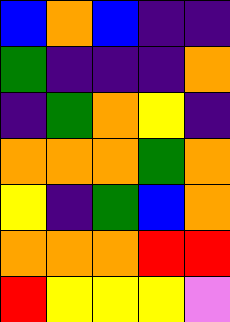[["blue", "orange", "blue", "indigo", "indigo"], ["green", "indigo", "indigo", "indigo", "orange"], ["indigo", "green", "orange", "yellow", "indigo"], ["orange", "orange", "orange", "green", "orange"], ["yellow", "indigo", "green", "blue", "orange"], ["orange", "orange", "orange", "red", "red"], ["red", "yellow", "yellow", "yellow", "violet"]]